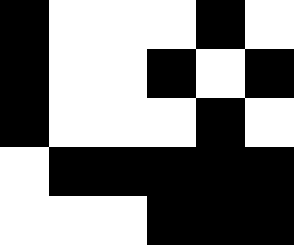[["black", "white", "white", "white", "black", "white"], ["black", "white", "white", "black", "white", "black"], ["black", "white", "white", "white", "black", "white"], ["white", "black", "black", "black", "black", "black"], ["white", "white", "white", "black", "black", "black"]]